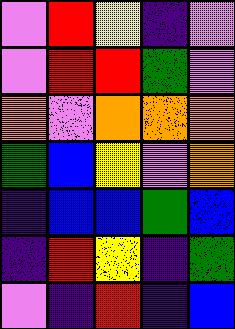[["violet", "red", "yellow", "indigo", "violet"], ["violet", "red", "red", "green", "violet"], ["orange", "violet", "orange", "orange", "orange"], ["green", "blue", "yellow", "violet", "orange"], ["indigo", "blue", "blue", "green", "blue"], ["indigo", "red", "yellow", "indigo", "green"], ["violet", "indigo", "red", "indigo", "blue"]]